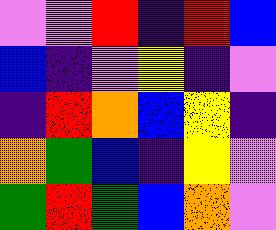[["violet", "violet", "red", "indigo", "red", "blue"], ["blue", "indigo", "violet", "yellow", "indigo", "violet"], ["indigo", "red", "orange", "blue", "yellow", "indigo"], ["orange", "green", "blue", "indigo", "yellow", "violet"], ["green", "red", "green", "blue", "orange", "violet"]]